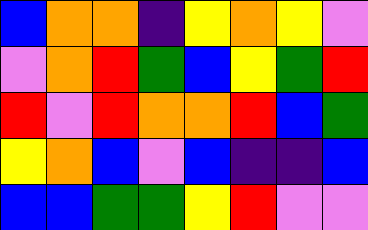[["blue", "orange", "orange", "indigo", "yellow", "orange", "yellow", "violet"], ["violet", "orange", "red", "green", "blue", "yellow", "green", "red"], ["red", "violet", "red", "orange", "orange", "red", "blue", "green"], ["yellow", "orange", "blue", "violet", "blue", "indigo", "indigo", "blue"], ["blue", "blue", "green", "green", "yellow", "red", "violet", "violet"]]